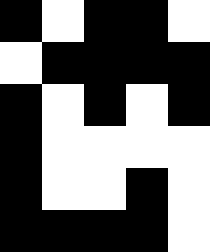[["black", "white", "black", "black", "white"], ["white", "black", "black", "black", "black"], ["black", "white", "black", "white", "black"], ["black", "white", "white", "white", "white"], ["black", "white", "white", "black", "white"], ["black", "black", "black", "black", "white"]]